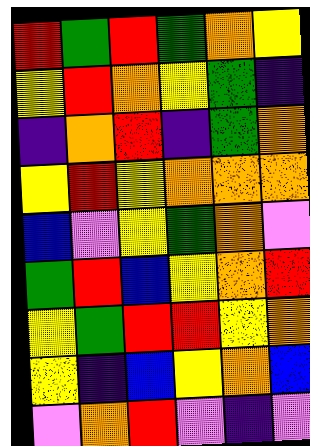[["red", "green", "red", "green", "orange", "yellow"], ["yellow", "red", "orange", "yellow", "green", "indigo"], ["indigo", "orange", "red", "indigo", "green", "orange"], ["yellow", "red", "yellow", "orange", "orange", "orange"], ["blue", "violet", "yellow", "green", "orange", "violet"], ["green", "red", "blue", "yellow", "orange", "red"], ["yellow", "green", "red", "red", "yellow", "orange"], ["yellow", "indigo", "blue", "yellow", "orange", "blue"], ["violet", "orange", "red", "violet", "indigo", "violet"]]